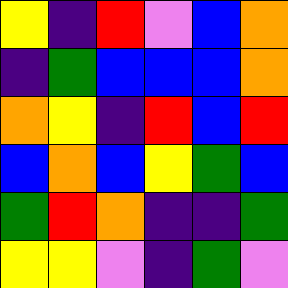[["yellow", "indigo", "red", "violet", "blue", "orange"], ["indigo", "green", "blue", "blue", "blue", "orange"], ["orange", "yellow", "indigo", "red", "blue", "red"], ["blue", "orange", "blue", "yellow", "green", "blue"], ["green", "red", "orange", "indigo", "indigo", "green"], ["yellow", "yellow", "violet", "indigo", "green", "violet"]]